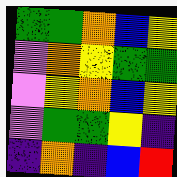[["green", "green", "orange", "blue", "yellow"], ["violet", "orange", "yellow", "green", "green"], ["violet", "yellow", "orange", "blue", "yellow"], ["violet", "green", "green", "yellow", "indigo"], ["indigo", "orange", "indigo", "blue", "red"]]